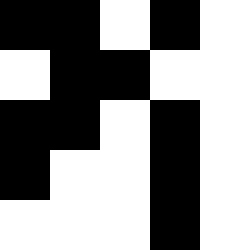[["black", "black", "white", "black", "white"], ["white", "black", "black", "white", "white"], ["black", "black", "white", "black", "white"], ["black", "white", "white", "black", "white"], ["white", "white", "white", "black", "white"]]